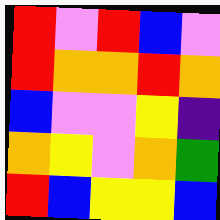[["red", "violet", "red", "blue", "violet"], ["red", "orange", "orange", "red", "orange"], ["blue", "violet", "violet", "yellow", "indigo"], ["orange", "yellow", "violet", "orange", "green"], ["red", "blue", "yellow", "yellow", "blue"]]